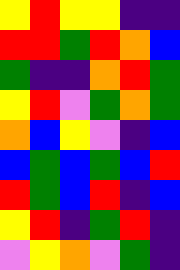[["yellow", "red", "yellow", "yellow", "indigo", "indigo"], ["red", "red", "green", "red", "orange", "blue"], ["green", "indigo", "indigo", "orange", "red", "green"], ["yellow", "red", "violet", "green", "orange", "green"], ["orange", "blue", "yellow", "violet", "indigo", "blue"], ["blue", "green", "blue", "green", "blue", "red"], ["red", "green", "blue", "red", "indigo", "blue"], ["yellow", "red", "indigo", "green", "red", "indigo"], ["violet", "yellow", "orange", "violet", "green", "indigo"]]